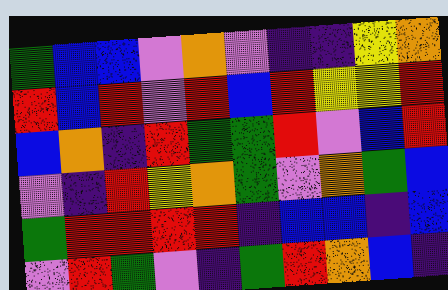[["green", "blue", "blue", "violet", "orange", "violet", "indigo", "indigo", "yellow", "orange"], ["red", "blue", "red", "violet", "red", "blue", "red", "yellow", "yellow", "red"], ["blue", "orange", "indigo", "red", "green", "green", "red", "violet", "blue", "red"], ["violet", "indigo", "red", "yellow", "orange", "green", "violet", "orange", "green", "blue"], ["green", "red", "red", "red", "red", "indigo", "blue", "blue", "indigo", "blue"], ["violet", "red", "green", "violet", "indigo", "green", "red", "orange", "blue", "indigo"]]